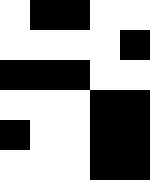[["white", "black", "black", "white", "white"], ["white", "white", "white", "white", "black"], ["black", "black", "black", "white", "white"], ["white", "white", "white", "black", "black"], ["black", "white", "white", "black", "black"], ["white", "white", "white", "black", "black"]]